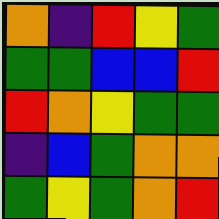[["orange", "indigo", "red", "yellow", "green"], ["green", "green", "blue", "blue", "red"], ["red", "orange", "yellow", "green", "green"], ["indigo", "blue", "green", "orange", "orange"], ["green", "yellow", "green", "orange", "red"]]